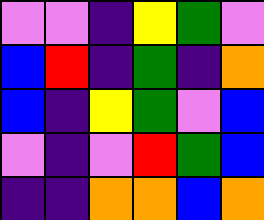[["violet", "violet", "indigo", "yellow", "green", "violet"], ["blue", "red", "indigo", "green", "indigo", "orange"], ["blue", "indigo", "yellow", "green", "violet", "blue"], ["violet", "indigo", "violet", "red", "green", "blue"], ["indigo", "indigo", "orange", "orange", "blue", "orange"]]